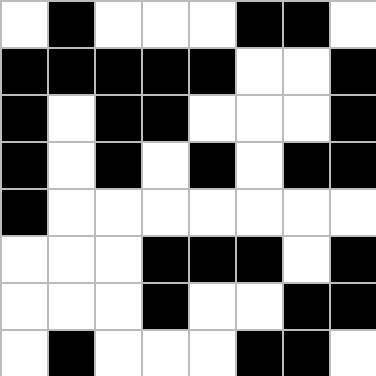[["white", "black", "white", "white", "white", "black", "black", "white"], ["black", "black", "black", "black", "black", "white", "white", "black"], ["black", "white", "black", "black", "white", "white", "white", "black"], ["black", "white", "black", "white", "black", "white", "black", "black"], ["black", "white", "white", "white", "white", "white", "white", "white"], ["white", "white", "white", "black", "black", "black", "white", "black"], ["white", "white", "white", "black", "white", "white", "black", "black"], ["white", "black", "white", "white", "white", "black", "black", "white"]]